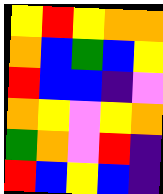[["yellow", "red", "yellow", "orange", "orange"], ["orange", "blue", "green", "blue", "yellow"], ["red", "blue", "blue", "indigo", "violet"], ["orange", "yellow", "violet", "yellow", "orange"], ["green", "orange", "violet", "red", "indigo"], ["red", "blue", "yellow", "blue", "indigo"]]